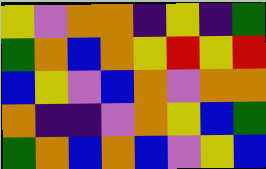[["yellow", "violet", "orange", "orange", "indigo", "yellow", "indigo", "green"], ["green", "orange", "blue", "orange", "yellow", "red", "yellow", "red"], ["blue", "yellow", "violet", "blue", "orange", "violet", "orange", "orange"], ["orange", "indigo", "indigo", "violet", "orange", "yellow", "blue", "green"], ["green", "orange", "blue", "orange", "blue", "violet", "yellow", "blue"]]